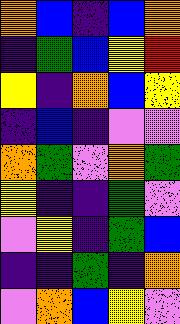[["orange", "blue", "indigo", "blue", "orange"], ["indigo", "green", "blue", "yellow", "red"], ["yellow", "indigo", "orange", "blue", "yellow"], ["indigo", "blue", "indigo", "violet", "violet"], ["orange", "green", "violet", "orange", "green"], ["yellow", "indigo", "indigo", "green", "violet"], ["violet", "yellow", "indigo", "green", "blue"], ["indigo", "indigo", "green", "indigo", "orange"], ["violet", "orange", "blue", "yellow", "violet"]]